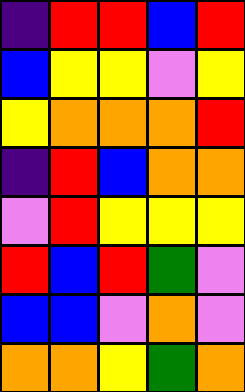[["indigo", "red", "red", "blue", "red"], ["blue", "yellow", "yellow", "violet", "yellow"], ["yellow", "orange", "orange", "orange", "red"], ["indigo", "red", "blue", "orange", "orange"], ["violet", "red", "yellow", "yellow", "yellow"], ["red", "blue", "red", "green", "violet"], ["blue", "blue", "violet", "orange", "violet"], ["orange", "orange", "yellow", "green", "orange"]]